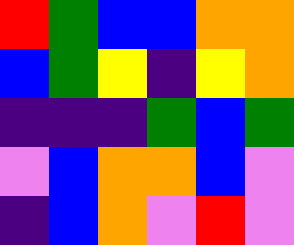[["red", "green", "blue", "blue", "orange", "orange"], ["blue", "green", "yellow", "indigo", "yellow", "orange"], ["indigo", "indigo", "indigo", "green", "blue", "green"], ["violet", "blue", "orange", "orange", "blue", "violet"], ["indigo", "blue", "orange", "violet", "red", "violet"]]